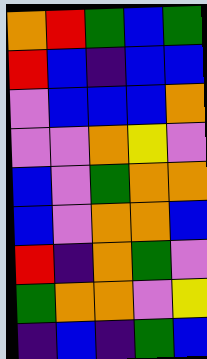[["orange", "red", "green", "blue", "green"], ["red", "blue", "indigo", "blue", "blue"], ["violet", "blue", "blue", "blue", "orange"], ["violet", "violet", "orange", "yellow", "violet"], ["blue", "violet", "green", "orange", "orange"], ["blue", "violet", "orange", "orange", "blue"], ["red", "indigo", "orange", "green", "violet"], ["green", "orange", "orange", "violet", "yellow"], ["indigo", "blue", "indigo", "green", "blue"]]